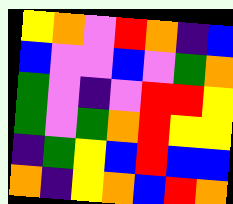[["yellow", "orange", "violet", "red", "orange", "indigo", "blue"], ["blue", "violet", "violet", "blue", "violet", "green", "orange"], ["green", "violet", "indigo", "violet", "red", "red", "yellow"], ["green", "violet", "green", "orange", "red", "yellow", "yellow"], ["indigo", "green", "yellow", "blue", "red", "blue", "blue"], ["orange", "indigo", "yellow", "orange", "blue", "red", "orange"]]